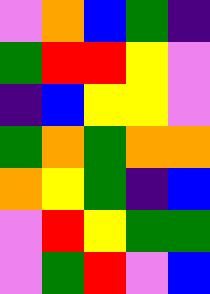[["violet", "orange", "blue", "green", "indigo"], ["green", "red", "red", "yellow", "violet"], ["indigo", "blue", "yellow", "yellow", "violet"], ["green", "orange", "green", "orange", "orange"], ["orange", "yellow", "green", "indigo", "blue"], ["violet", "red", "yellow", "green", "green"], ["violet", "green", "red", "violet", "blue"]]